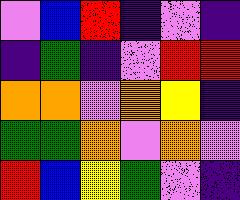[["violet", "blue", "red", "indigo", "violet", "indigo"], ["indigo", "green", "indigo", "violet", "red", "red"], ["orange", "orange", "violet", "orange", "yellow", "indigo"], ["green", "green", "orange", "violet", "orange", "violet"], ["red", "blue", "yellow", "green", "violet", "indigo"]]